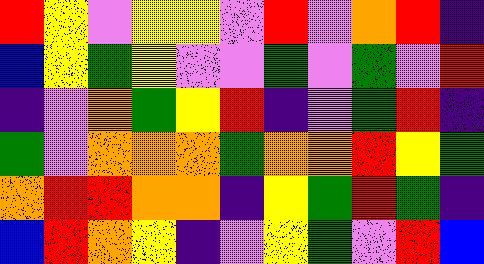[["red", "yellow", "violet", "yellow", "yellow", "violet", "red", "violet", "orange", "red", "indigo"], ["blue", "yellow", "green", "yellow", "violet", "violet", "green", "violet", "green", "violet", "red"], ["indigo", "violet", "orange", "green", "yellow", "red", "indigo", "violet", "green", "red", "indigo"], ["green", "violet", "orange", "orange", "orange", "green", "orange", "orange", "red", "yellow", "green"], ["orange", "red", "red", "orange", "orange", "indigo", "yellow", "green", "red", "green", "indigo"], ["blue", "red", "orange", "yellow", "indigo", "violet", "yellow", "green", "violet", "red", "blue"]]